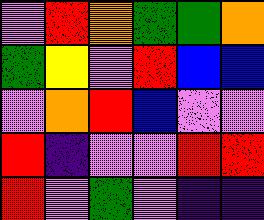[["violet", "red", "orange", "green", "green", "orange"], ["green", "yellow", "violet", "red", "blue", "blue"], ["violet", "orange", "red", "blue", "violet", "violet"], ["red", "indigo", "violet", "violet", "red", "red"], ["red", "violet", "green", "violet", "indigo", "indigo"]]